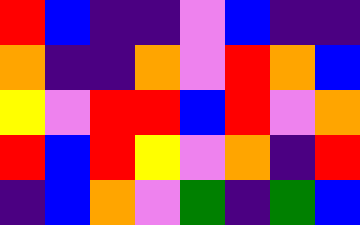[["red", "blue", "indigo", "indigo", "violet", "blue", "indigo", "indigo"], ["orange", "indigo", "indigo", "orange", "violet", "red", "orange", "blue"], ["yellow", "violet", "red", "red", "blue", "red", "violet", "orange"], ["red", "blue", "red", "yellow", "violet", "orange", "indigo", "red"], ["indigo", "blue", "orange", "violet", "green", "indigo", "green", "blue"]]